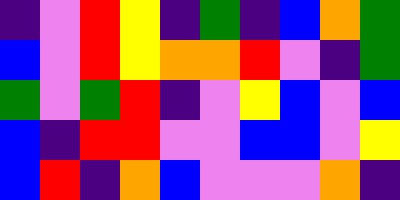[["indigo", "violet", "red", "yellow", "indigo", "green", "indigo", "blue", "orange", "green"], ["blue", "violet", "red", "yellow", "orange", "orange", "red", "violet", "indigo", "green"], ["green", "violet", "green", "red", "indigo", "violet", "yellow", "blue", "violet", "blue"], ["blue", "indigo", "red", "red", "violet", "violet", "blue", "blue", "violet", "yellow"], ["blue", "red", "indigo", "orange", "blue", "violet", "violet", "violet", "orange", "indigo"]]